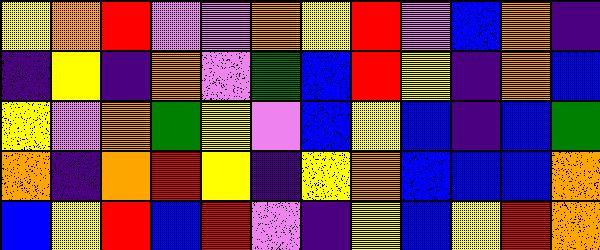[["yellow", "orange", "red", "violet", "violet", "orange", "yellow", "red", "violet", "blue", "orange", "indigo"], ["indigo", "yellow", "indigo", "orange", "violet", "green", "blue", "red", "yellow", "indigo", "orange", "blue"], ["yellow", "violet", "orange", "green", "yellow", "violet", "blue", "yellow", "blue", "indigo", "blue", "green"], ["orange", "indigo", "orange", "red", "yellow", "indigo", "yellow", "orange", "blue", "blue", "blue", "orange"], ["blue", "yellow", "red", "blue", "red", "violet", "indigo", "yellow", "blue", "yellow", "red", "orange"]]